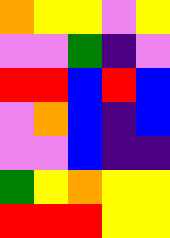[["orange", "yellow", "yellow", "violet", "yellow"], ["violet", "violet", "green", "indigo", "violet"], ["red", "red", "blue", "red", "blue"], ["violet", "orange", "blue", "indigo", "blue"], ["violet", "violet", "blue", "indigo", "indigo"], ["green", "yellow", "orange", "yellow", "yellow"], ["red", "red", "red", "yellow", "yellow"]]